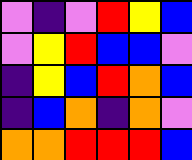[["violet", "indigo", "violet", "red", "yellow", "blue"], ["violet", "yellow", "red", "blue", "blue", "violet"], ["indigo", "yellow", "blue", "red", "orange", "blue"], ["indigo", "blue", "orange", "indigo", "orange", "violet"], ["orange", "orange", "red", "red", "red", "blue"]]